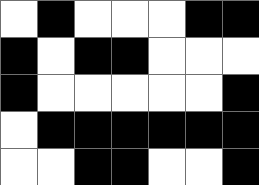[["white", "black", "white", "white", "white", "black", "black"], ["black", "white", "black", "black", "white", "white", "white"], ["black", "white", "white", "white", "white", "white", "black"], ["white", "black", "black", "black", "black", "black", "black"], ["white", "white", "black", "black", "white", "white", "black"]]